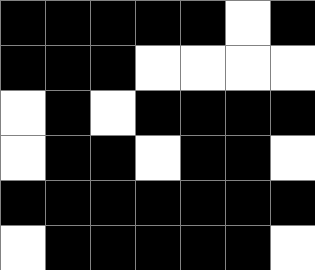[["black", "black", "black", "black", "black", "white", "black"], ["black", "black", "black", "white", "white", "white", "white"], ["white", "black", "white", "black", "black", "black", "black"], ["white", "black", "black", "white", "black", "black", "white"], ["black", "black", "black", "black", "black", "black", "black"], ["white", "black", "black", "black", "black", "black", "white"]]